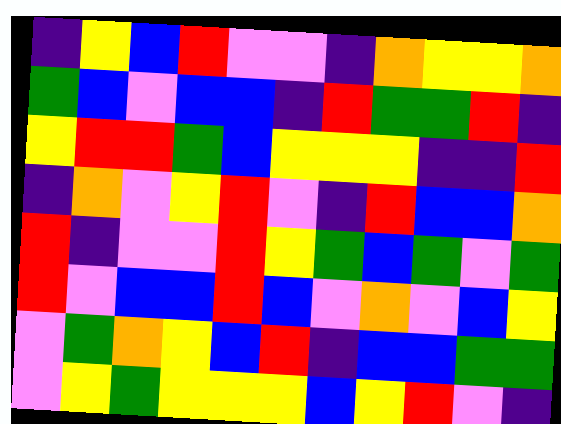[["indigo", "yellow", "blue", "red", "violet", "violet", "indigo", "orange", "yellow", "yellow", "orange"], ["green", "blue", "violet", "blue", "blue", "indigo", "red", "green", "green", "red", "indigo"], ["yellow", "red", "red", "green", "blue", "yellow", "yellow", "yellow", "indigo", "indigo", "red"], ["indigo", "orange", "violet", "yellow", "red", "violet", "indigo", "red", "blue", "blue", "orange"], ["red", "indigo", "violet", "violet", "red", "yellow", "green", "blue", "green", "violet", "green"], ["red", "violet", "blue", "blue", "red", "blue", "violet", "orange", "violet", "blue", "yellow"], ["violet", "green", "orange", "yellow", "blue", "red", "indigo", "blue", "blue", "green", "green"], ["violet", "yellow", "green", "yellow", "yellow", "yellow", "blue", "yellow", "red", "violet", "indigo"]]